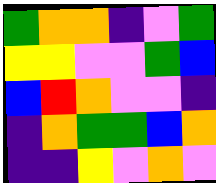[["green", "orange", "orange", "indigo", "violet", "green"], ["yellow", "yellow", "violet", "violet", "green", "blue"], ["blue", "red", "orange", "violet", "violet", "indigo"], ["indigo", "orange", "green", "green", "blue", "orange"], ["indigo", "indigo", "yellow", "violet", "orange", "violet"]]